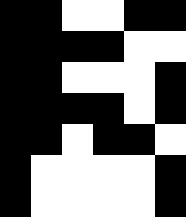[["black", "black", "white", "white", "black", "black"], ["black", "black", "black", "black", "white", "white"], ["black", "black", "white", "white", "white", "black"], ["black", "black", "black", "black", "white", "black"], ["black", "black", "white", "black", "black", "white"], ["black", "white", "white", "white", "white", "black"], ["black", "white", "white", "white", "white", "black"]]